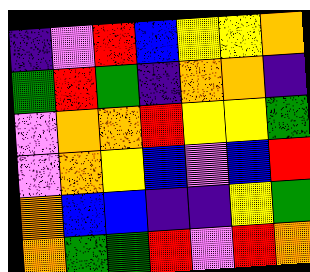[["indigo", "violet", "red", "blue", "yellow", "yellow", "orange"], ["green", "red", "green", "indigo", "orange", "orange", "indigo"], ["violet", "orange", "orange", "red", "yellow", "yellow", "green"], ["violet", "orange", "yellow", "blue", "violet", "blue", "red"], ["orange", "blue", "blue", "indigo", "indigo", "yellow", "green"], ["orange", "green", "green", "red", "violet", "red", "orange"]]